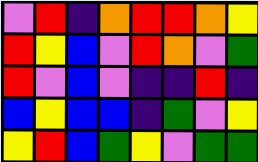[["violet", "red", "indigo", "orange", "red", "red", "orange", "yellow"], ["red", "yellow", "blue", "violet", "red", "orange", "violet", "green"], ["red", "violet", "blue", "violet", "indigo", "indigo", "red", "indigo"], ["blue", "yellow", "blue", "blue", "indigo", "green", "violet", "yellow"], ["yellow", "red", "blue", "green", "yellow", "violet", "green", "green"]]